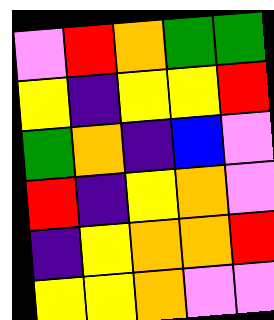[["violet", "red", "orange", "green", "green"], ["yellow", "indigo", "yellow", "yellow", "red"], ["green", "orange", "indigo", "blue", "violet"], ["red", "indigo", "yellow", "orange", "violet"], ["indigo", "yellow", "orange", "orange", "red"], ["yellow", "yellow", "orange", "violet", "violet"]]